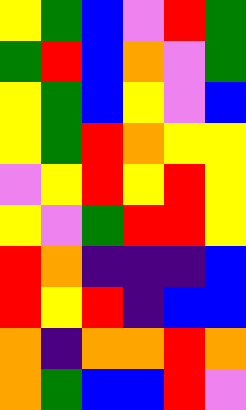[["yellow", "green", "blue", "violet", "red", "green"], ["green", "red", "blue", "orange", "violet", "green"], ["yellow", "green", "blue", "yellow", "violet", "blue"], ["yellow", "green", "red", "orange", "yellow", "yellow"], ["violet", "yellow", "red", "yellow", "red", "yellow"], ["yellow", "violet", "green", "red", "red", "yellow"], ["red", "orange", "indigo", "indigo", "indigo", "blue"], ["red", "yellow", "red", "indigo", "blue", "blue"], ["orange", "indigo", "orange", "orange", "red", "orange"], ["orange", "green", "blue", "blue", "red", "violet"]]